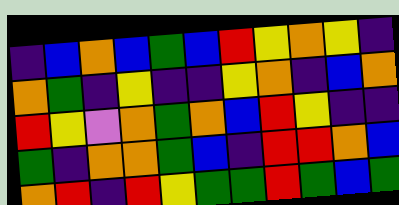[["indigo", "blue", "orange", "blue", "green", "blue", "red", "yellow", "orange", "yellow", "indigo"], ["orange", "green", "indigo", "yellow", "indigo", "indigo", "yellow", "orange", "indigo", "blue", "orange"], ["red", "yellow", "violet", "orange", "green", "orange", "blue", "red", "yellow", "indigo", "indigo"], ["green", "indigo", "orange", "orange", "green", "blue", "indigo", "red", "red", "orange", "blue"], ["orange", "red", "indigo", "red", "yellow", "green", "green", "red", "green", "blue", "green"]]